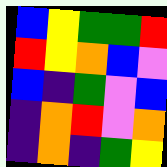[["blue", "yellow", "green", "green", "red"], ["red", "yellow", "orange", "blue", "violet"], ["blue", "indigo", "green", "violet", "blue"], ["indigo", "orange", "red", "violet", "orange"], ["indigo", "orange", "indigo", "green", "yellow"]]